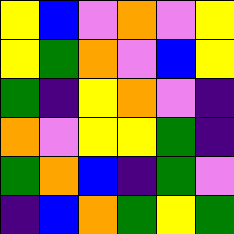[["yellow", "blue", "violet", "orange", "violet", "yellow"], ["yellow", "green", "orange", "violet", "blue", "yellow"], ["green", "indigo", "yellow", "orange", "violet", "indigo"], ["orange", "violet", "yellow", "yellow", "green", "indigo"], ["green", "orange", "blue", "indigo", "green", "violet"], ["indigo", "blue", "orange", "green", "yellow", "green"]]